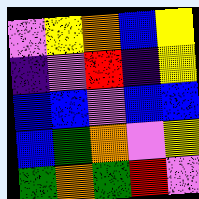[["violet", "yellow", "orange", "blue", "yellow"], ["indigo", "violet", "red", "indigo", "yellow"], ["blue", "blue", "violet", "blue", "blue"], ["blue", "green", "orange", "violet", "yellow"], ["green", "orange", "green", "red", "violet"]]